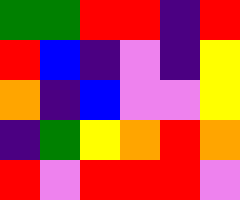[["green", "green", "red", "red", "indigo", "red"], ["red", "blue", "indigo", "violet", "indigo", "yellow"], ["orange", "indigo", "blue", "violet", "violet", "yellow"], ["indigo", "green", "yellow", "orange", "red", "orange"], ["red", "violet", "red", "red", "red", "violet"]]